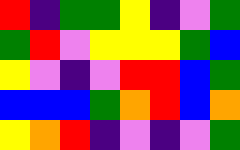[["red", "indigo", "green", "green", "yellow", "indigo", "violet", "green"], ["green", "red", "violet", "yellow", "yellow", "yellow", "green", "blue"], ["yellow", "violet", "indigo", "violet", "red", "red", "blue", "green"], ["blue", "blue", "blue", "green", "orange", "red", "blue", "orange"], ["yellow", "orange", "red", "indigo", "violet", "indigo", "violet", "green"]]